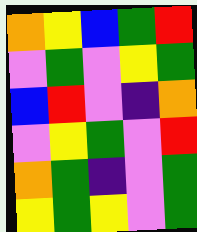[["orange", "yellow", "blue", "green", "red"], ["violet", "green", "violet", "yellow", "green"], ["blue", "red", "violet", "indigo", "orange"], ["violet", "yellow", "green", "violet", "red"], ["orange", "green", "indigo", "violet", "green"], ["yellow", "green", "yellow", "violet", "green"]]